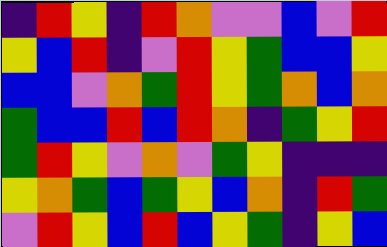[["indigo", "red", "yellow", "indigo", "red", "orange", "violet", "violet", "blue", "violet", "red"], ["yellow", "blue", "red", "indigo", "violet", "red", "yellow", "green", "blue", "blue", "yellow"], ["blue", "blue", "violet", "orange", "green", "red", "yellow", "green", "orange", "blue", "orange"], ["green", "blue", "blue", "red", "blue", "red", "orange", "indigo", "green", "yellow", "red"], ["green", "red", "yellow", "violet", "orange", "violet", "green", "yellow", "indigo", "indigo", "indigo"], ["yellow", "orange", "green", "blue", "green", "yellow", "blue", "orange", "indigo", "red", "green"], ["violet", "red", "yellow", "blue", "red", "blue", "yellow", "green", "indigo", "yellow", "blue"]]